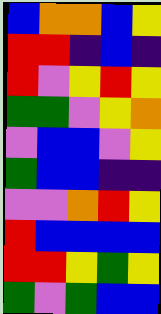[["blue", "orange", "orange", "blue", "yellow"], ["red", "red", "indigo", "blue", "indigo"], ["red", "violet", "yellow", "red", "yellow"], ["green", "green", "violet", "yellow", "orange"], ["violet", "blue", "blue", "violet", "yellow"], ["green", "blue", "blue", "indigo", "indigo"], ["violet", "violet", "orange", "red", "yellow"], ["red", "blue", "blue", "blue", "blue"], ["red", "red", "yellow", "green", "yellow"], ["green", "violet", "green", "blue", "blue"]]